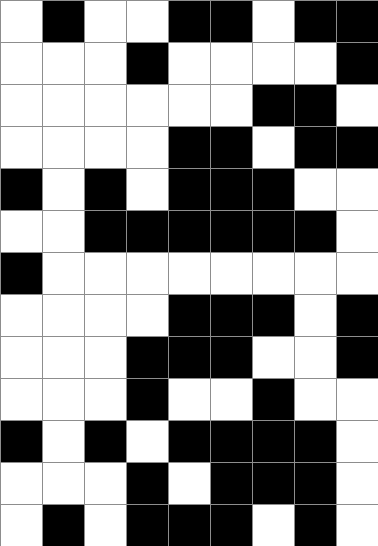[["white", "black", "white", "white", "black", "black", "white", "black", "black"], ["white", "white", "white", "black", "white", "white", "white", "white", "black"], ["white", "white", "white", "white", "white", "white", "black", "black", "white"], ["white", "white", "white", "white", "black", "black", "white", "black", "black"], ["black", "white", "black", "white", "black", "black", "black", "white", "white"], ["white", "white", "black", "black", "black", "black", "black", "black", "white"], ["black", "white", "white", "white", "white", "white", "white", "white", "white"], ["white", "white", "white", "white", "black", "black", "black", "white", "black"], ["white", "white", "white", "black", "black", "black", "white", "white", "black"], ["white", "white", "white", "black", "white", "white", "black", "white", "white"], ["black", "white", "black", "white", "black", "black", "black", "black", "white"], ["white", "white", "white", "black", "white", "black", "black", "black", "white"], ["white", "black", "white", "black", "black", "black", "white", "black", "white"]]